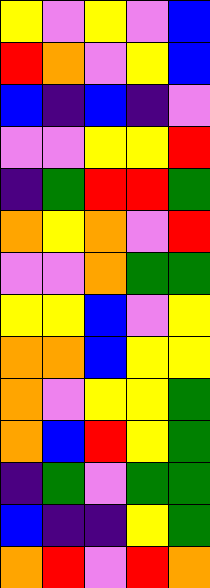[["yellow", "violet", "yellow", "violet", "blue"], ["red", "orange", "violet", "yellow", "blue"], ["blue", "indigo", "blue", "indigo", "violet"], ["violet", "violet", "yellow", "yellow", "red"], ["indigo", "green", "red", "red", "green"], ["orange", "yellow", "orange", "violet", "red"], ["violet", "violet", "orange", "green", "green"], ["yellow", "yellow", "blue", "violet", "yellow"], ["orange", "orange", "blue", "yellow", "yellow"], ["orange", "violet", "yellow", "yellow", "green"], ["orange", "blue", "red", "yellow", "green"], ["indigo", "green", "violet", "green", "green"], ["blue", "indigo", "indigo", "yellow", "green"], ["orange", "red", "violet", "red", "orange"]]